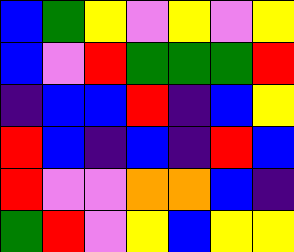[["blue", "green", "yellow", "violet", "yellow", "violet", "yellow"], ["blue", "violet", "red", "green", "green", "green", "red"], ["indigo", "blue", "blue", "red", "indigo", "blue", "yellow"], ["red", "blue", "indigo", "blue", "indigo", "red", "blue"], ["red", "violet", "violet", "orange", "orange", "blue", "indigo"], ["green", "red", "violet", "yellow", "blue", "yellow", "yellow"]]